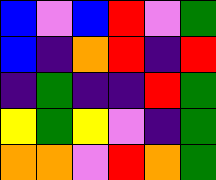[["blue", "violet", "blue", "red", "violet", "green"], ["blue", "indigo", "orange", "red", "indigo", "red"], ["indigo", "green", "indigo", "indigo", "red", "green"], ["yellow", "green", "yellow", "violet", "indigo", "green"], ["orange", "orange", "violet", "red", "orange", "green"]]